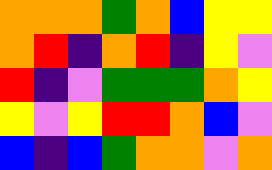[["orange", "orange", "orange", "green", "orange", "blue", "yellow", "yellow"], ["orange", "red", "indigo", "orange", "red", "indigo", "yellow", "violet"], ["red", "indigo", "violet", "green", "green", "green", "orange", "yellow"], ["yellow", "violet", "yellow", "red", "red", "orange", "blue", "violet"], ["blue", "indigo", "blue", "green", "orange", "orange", "violet", "orange"]]